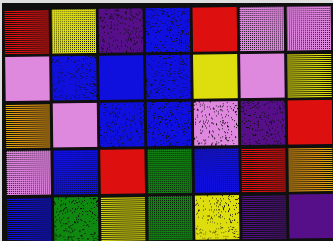[["red", "yellow", "indigo", "blue", "red", "violet", "violet"], ["violet", "blue", "blue", "blue", "yellow", "violet", "yellow"], ["orange", "violet", "blue", "blue", "violet", "indigo", "red"], ["violet", "blue", "red", "green", "blue", "red", "orange"], ["blue", "green", "yellow", "green", "yellow", "indigo", "indigo"]]